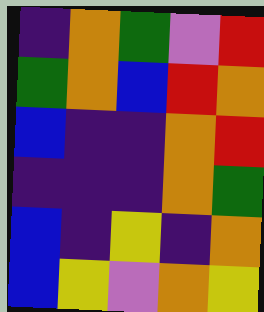[["indigo", "orange", "green", "violet", "red"], ["green", "orange", "blue", "red", "orange"], ["blue", "indigo", "indigo", "orange", "red"], ["indigo", "indigo", "indigo", "orange", "green"], ["blue", "indigo", "yellow", "indigo", "orange"], ["blue", "yellow", "violet", "orange", "yellow"]]